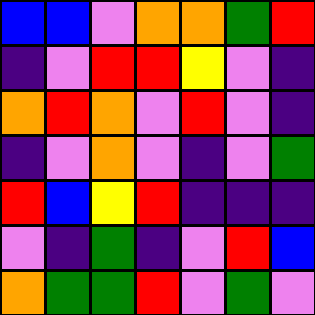[["blue", "blue", "violet", "orange", "orange", "green", "red"], ["indigo", "violet", "red", "red", "yellow", "violet", "indigo"], ["orange", "red", "orange", "violet", "red", "violet", "indigo"], ["indigo", "violet", "orange", "violet", "indigo", "violet", "green"], ["red", "blue", "yellow", "red", "indigo", "indigo", "indigo"], ["violet", "indigo", "green", "indigo", "violet", "red", "blue"], ["orange", "green", "green", "red", "violet", "green", "violet"]]